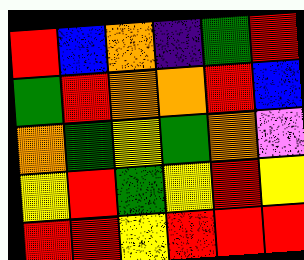[["red", "blue", "orange", "indigo", "green", "red"], ["green", "red", "orange", "orange", "red", "blue"], ["orange", "green", "yellow", "green", "orange", "violet"], ["yellow", "red", "green", "yellow", "red", "yellow"], ["red", "red", "yellow", "red", "red", "red"]]